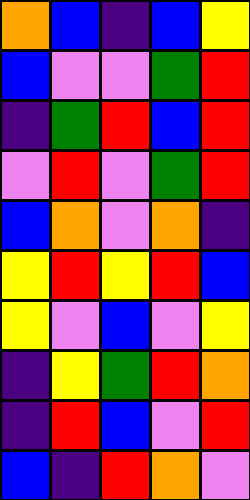[["orange", "blue", "indigo", "blue", "yellow"], ["blue", "violet", "violet", "green", "red"], ["indigo", "green", "red", "blue", "red"], ["violet", "red", "violet", "green", "red"], ["blue", "orange", "violet", "orange", "indigo"], ["yellow", "red", "yellow", "red", "blue"], ["yellow", "violet", "blue", "violet", "yellow"], ["indigo", "yellow", "green", "red", "orange"], ["indigo", "red", "blue", "violet", "red"], ["blue", "indigo", "red", "orange", "violet"]]